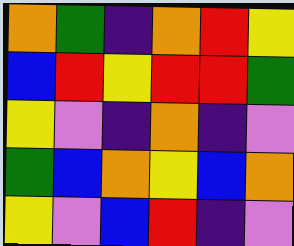[["orange", "green", "indigo", "orange", "red", "yellow"], ["blue", "red", "yellow", "red", "red", "green"], ["yellow", "violet", "indigo", "orange", "indigo", "violet"], ["green", "blue", "orange", "yellow", "blue", "orange"], ["yellow", "violet", "blue", "red", "indigo", "violet"]]